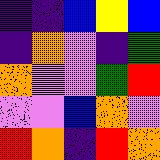[["indigo", "indigo", "blue", "yellow", "blue"], ["indigo", "orange", "violet", "indigo", "green"], ["orange", "violet", "violet", "green", "red"], ["violet", "violet", "blue", "orange", "violet"], ["red", "orange", "indigo", "red", "orange"]]